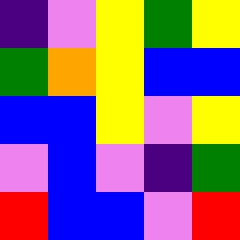[["indigo", "violet", "yellow", "green", "yellow"], ["green", "orange", "yellow", "blue", "blue"], ["blue", "blue", "yellow", "violet", "yellow"], ["violet", "blue", "violet", "indigo", "green"], ["red", "blue", "blue", "violet", "red"]]